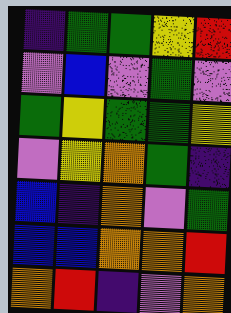[["indigo", "green", "green", "yellow", "red"], ["violet", "blue", "violet", "green", "violet"], ["green", "yellow", "green", "green", "yellow"], ["violet", "yellow", "orange", "green", "indigo"], ["blue", "indigo", "orange", "violet", "green"], ["blue", "blue", "orange", "orange", "red"], ["orange", "red", "indigo", "violet", "orange"]]